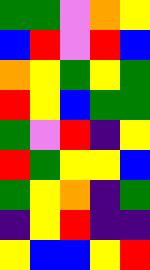[["green", "green", "violet", "orange", "yellow"], ["blue", "red", "violet", "red", "blue"], ["orange", "yellow", "green", "yellow", "green"], ["red", "yellow", "blue", "green", "green"], ["green", "violet", "red", "indigo", "yellow"], ["red", "green", "yellow", "yellow", "blue"], ["green", "yellow", "orange", "indigo", "green"], ["indigo", "yellow", "red", "indigo", "indigo"], ["yellow", "blue", "blue", "yellow", "red"]]